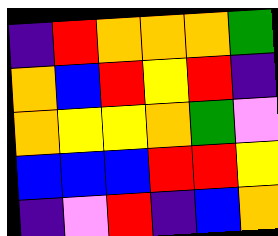[["indigo", "red", "orange", "orange", "orange", "green"], ["orange", "blue", "red", "yellow", "red", "indigo"], ["orange", "yellow", "yellow", "orange", "green", "violet"], ["blue", "blue", "blue", "red", "red", "yellow"], ["indigo", "violet", "red", "indigo", "blue", "orange"]]